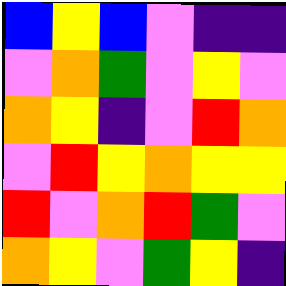[["blue", "yellow", "blue", "violet", "indigo", "indigo"], ["violet", "orange", "green", "violet", "yellow", "violet"], ["orange", "yellow", "indigo", "violet", "red", "orange"], ["violet", "red", "yellow", "orange", "yellow", "yellow"], ["red", "violet", "orange", "red", "green", "violet"], ["orange", "yellow", "violet", "green", "yellow", "indigo"]]